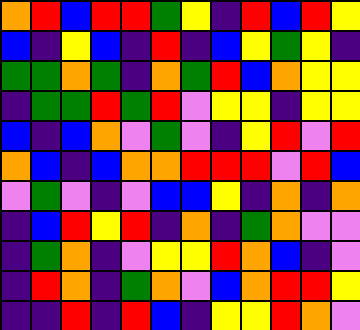[["orange", "red", "blue", "red", "red", "green", "yellow", "indigo", "red", "blue", "red", "yellow"], ["blue", "indigo", "yellow", "blue", "indigo", "red", "indigo", "blue", "yellow", "green", "yellow", "indigo"], ["green", "green", "orange", "green", "indigo", "orange", "green", "red", "blue", "orange", "yellow", "yellow"], ["indigo", "green", "green", "red", "green", "red", "violet", "yellow", "yellow", "indigo", "yellow", "yellow"], ["blue", "indigo", "blue", "orange", "violet", "green", "violet", "indigo", "yellow", "red", "violet", "red"], ["orange", "blue", "indigo", "blue", "orange", "orange", "red", "red", "red", "violet", "red", "blue"], ["violet", "green", "violet", "indigo", "violet", "blue", "blue", "yellow", "indigo", "orange", "indigo", "orange"], ["indigo", "blue", "red", "yellow", "red", "indigo", "orange", "indigo", "green", "orange", "violet", "violet"], ["indigo", "green", "orange", "indigo", "violet", "yellow", "yellow", "red", "orange", "blue", "indigo", "violet"], ["indigo", "red", "orange", "indigo", "green", "orange", "violet", "blue", "orange", "red", "red", "yellow"], ["indigo", "indigo", "red", "indigo", "red", "blue", "indigo", "yellow", "yellow", "red", "orange", "violet"]]